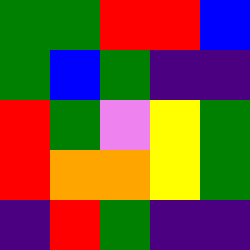[["green", "green", "red", "red", "blue"], ["green", "blue", "green", "indigo", "indigo"], ["red", "green", "violet", "yellow", "green"], ["red", "orange", "orange", "yellow", "green"], ["indigo", "red", "green", "indigo", "indigo"]]